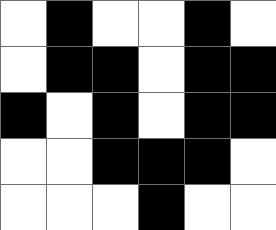[["white", "black", "white", "white", "black", "white"], ["white", "black", "black", "white", "black", "black"], ["black", "white", "black", "white", "black", "black"], ["white", "white", "black", "black", "black", "white"], ["white", "white", "white", "black", "white", "white"]]